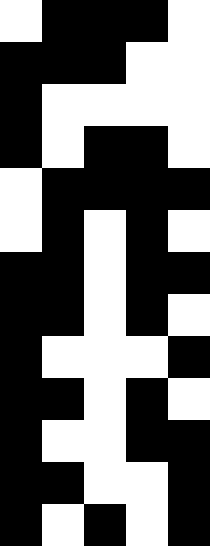[["white", "black", "black", "black", "white"], ["black", "black", "black", "white", "white"], ["black", "white", "white", "white", "white"], ["black", "white", "black", "black", "white"], ["white", "black", "black", "black", "black"], ["white", "black", "white", "black", "white"], ["black", "black", "white", "black", "black"], ["black", "black", "white", "black", "white"], ["black", "white", "white", "white", "black"], ["black", "black", "white", "black", "white"], ["black", "white", "white", "black", "black"], ["black", "black", "white", "white", "black"], ["black", "white", "black", "white", "black"]]